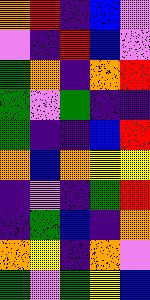[["orange", "red", "indigo", "blue", "violet"], ["violet", "indigo", "red", "blue", "violet"], ["green", "orange", "indigo", "orange", "red"], ["green", "violet", "green", "indigo", "indigo"], ["green", "indigo", "indigo", "blue", "red"], ["orange", "blue", "orange", "yellow", "yellow"], ["indigo", "violet", "indigo", "green", "red"], ["indigo", "green", "blue", "indigo", "orange"], ["orange", "yellow", "indigo", "orange", "violet"], ["green", "violet", "green", "yellow", "blue"]]